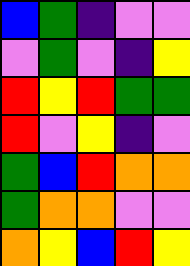[["blue", "green", "indigo", "violet", "violet"], ["violet", "green", "violet", "indigo", "yellow"], ["red", "yellow", "red", "green", "green"], ["red", "violet", "yellow", "indigo", "violet"], ["green", "blue", "red", "orange", "orange"], ["green", "orange", "orange", "violet", "violet"], ["orange", "yellow", "blue", "red", "yellow"]]